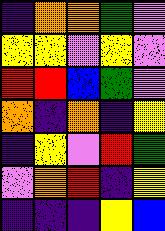[["indigo", "orange", "orange", "green", "violet"], ["yellow", "yellow", "violet", "yellow", "violet"], ["red", "red", "blue", "green", "violet"], ["orange", "indigo", "orange", "indigo", "yellow"], ["indigo", "yellow", "violet", "red", "green"], ["violet", "orange", "red", "indigo", "yellow"], ["indigo", "indigo", "indigo", "yellow", "blue"]]